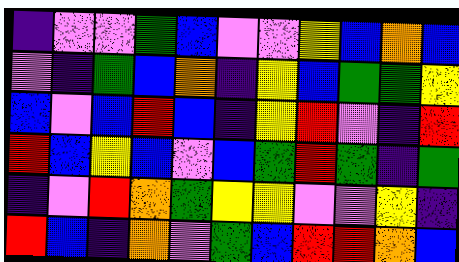[["indigo", "violet", "violet", "green", "blue", "violet", "violet", "yellow", "blue", "orange", "blue"], ["violet", "indigo", "green", "blue", "orange", "indigo", "yellow", "blue", "green", "green", "yellow"], ["blue", "violet", "blue", "red", "blue", "indigo", "yellow", "red", "violet", "indigo", "red"], ["red", "blue", "yellow", "blue", "violet", "blue", "green", "red", "green", "indigo", "green"], ["indigo", "violet", "red", "orange", "green", "yellow", "yellow", "violet", "violet", "yellow", "indigo"], ["red", "blue", "indigo", "orange", "violet", "green", "blue", "red", "red", "orange", "blue"]]